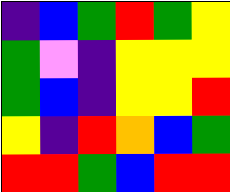[["indigo", "blue", "green", "red", "green", "yellow"], ["green", "violet", "indigo", "yellow", "yellow", "yellow"], ["green", "blue", "indigo", "yellow", "yellow", "red"], ["yellow", "indigo", "red", "orange", "blue", "green"], ["red", "red", "green", "blue", "red", "red"]]